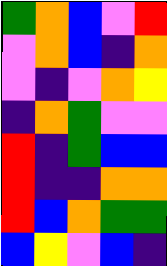[["green", "orange", "blue", "violet", "red"], ["violet", "orange", "blue", "indigo", "orange"], ["violet", "indigo", "violet", "orange", "yellow"], ["indigo", "orange", "green", "violet", "violet"], ["red", "indigo", "green", "blue", "blue"], ["red", "indigo", "indigo", "orange", "orange"], ["red", "blue", "orange", "green", "green"], ["blue", "yellow", "violet", "blue", "indigo"]]